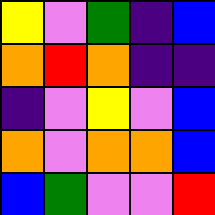[["yellow", "violet", "green", "indigo", "blue"], ["orange", "red", "orange", "indigo", "indigo"], ["indigo", "violet", "yellow", "violet", "blue"], ["orange", "violet", "orange", "orange", "blue"], ["blue", "green", "violet", "violet", "red"]]